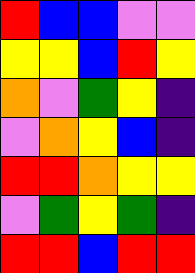[["red", "blue", "blue", "violet", "violet"], ["yellow", "yellow", "blue", "red", "yellow"], ["orange", "violet", "green", "yellow", "indigo"], ["violet", "orange", "yellow", "blue", "indigo"], ["red", "red", "orange", "yellow", "yellow"], ["violet", "green", "yellow", "green", "indigo"], ["red", "red", "blue", "red", "red"]]